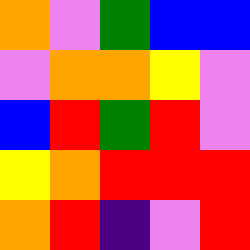[["orange", "violet", "green", "blue", "blue"], ["violet", "orange", "orange", "yellow", "violet"], ["blue", "red", "green", "red", "violet"], ["yellow", "orange", "red", "red", "red"], ["orange", "red", "indigo", "violet", "red"]]